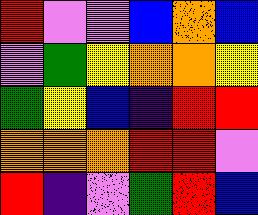[["red", "violet", "violet", "blue", "orange", "blue"], ["violet", "green", "yellow", "orange", "orange", "yellow"], ["green", "yellow", "blue", "indigo", "red", "red"], ["orange", "orange", "orange", "red", "red", "violet"], ["red", "indigo", "violet", "green", "red", "blue"]]